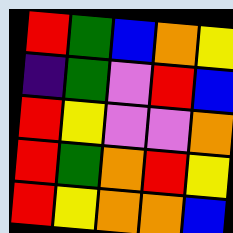[["red", "green", "blue", "orange", "yellow"], ["indigo", "green", "violet", "red", "blue"], ["red", "yellow", "violet", "violet", "orange"], ["red", "green", "orange", "red", "yellow"], ["red", "yellow", "orange", "orange", "blue"]]